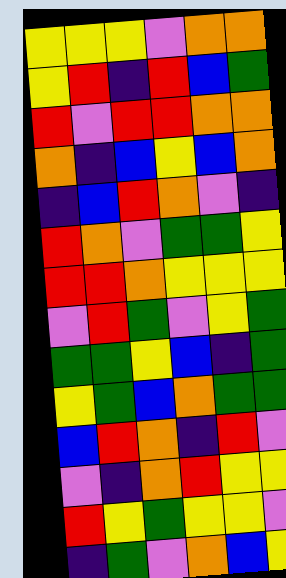[["yellow", "yellow", "yellow", "violet", "orange", "orange"], ["yellow", "red", "indigo", "red", "blue", "green"], ["red", "violet", "red", "red", "orange", "orange"], ["orange", "indigo", "blue", "yellow", "blue", "orange"], ["indigo", "blue", "red", "orange", "violet", "indigo"], ["red", "orange", "violet", "green", "green", "yellow"], ["red", "red", "orange", "yellow", "yellow", "yellow"], ["violet", "red", "green", "violet", "yellow", "green"], ["green", "green", "yellow", "blue", "indigo", "green"], ["yellow", "green", "blue", "orange", "green", "green"], ["blue", "red", "orange", "indigo", "red", "violet"], ["violet", "indigo", "orange", "red", "yellow", "yellow"], ["red", "yellow", "green", "yellow", "yellow", "violet"], ["indigo", "green", "violet", "orange", "blue", "yellow"]]